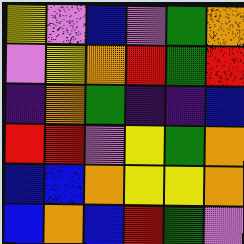[["yellow", "violet", "blue", "violet", "green", "orange"], ["violet", "yellow", "orange", "red", "green", "red"], ["indigo", "orange", "green", "indigo", "indigo", "blue"], ["red", "red", "violet", "yellow", "green", "orange"], ["blue", "blue", "orange", "yellow", "yellow", "orange"], ["blue", "orange", "blue", "red", "green", "violet"]]